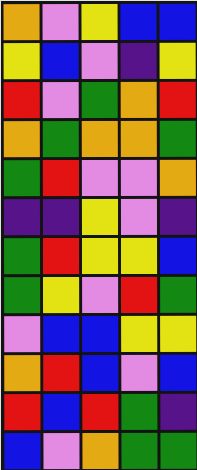[["orange", "violet", "yellow", "blue", "blue"], ["yellow", "blue", "violet", "indigo", "yellow"], ["red", "violet", "green", "orange", "red"], ["orange", "green", "orange", "orange", "green"], ["green", "red", "violet", "violet", "orange"], ["indigo", "indigo", "yellow", "violet", "indigo"], ["green", "red", "yellow", "yellow", "blue"], ["green", "yellow", "violet", "red", "green"], ["violet", "blue", "blue", "yellow", "yellow"], ["orange", "red", "blue", "violet", "blue"], ["red", "blue", "red", "green", "indigo"], ["blue", "violet", "orange", "green", "green"]]